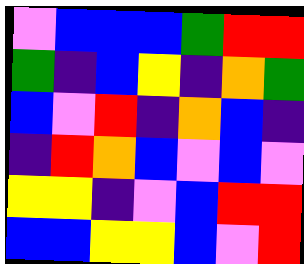[["violet", "blue", "blue", "blue", "green", "red", "red"], ["green", "indigo", "blue", "yellow", "indigo", "orange", "green"], ["blue", "violet", "red", "indigo", "orange", "blue", "indigo"], ["indigo", "red", "orange", "blue", "violet", "blue", "violet"], ["yellow", "yellow", "indigo", "violet", "blue", "red", "red"], ["blue", "blue", "yellow", "yellow", "blue", "violet", "red"]]